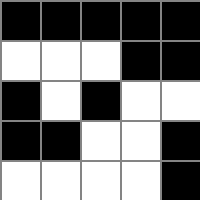[["black", "black", "black", "black", "black"], ["white", "white", "white", "black", "black"], ["black", "white", "black", "white", "white"], ["black", "black", "white", "white", "black"], ["white", "white", "white", "white", "black"]]